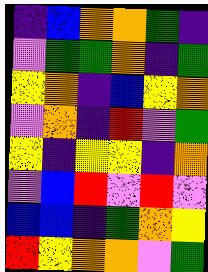[["indigo", "blue", "orange", "orange", "green", "indigo"], ["violet", "green", "green", "orange", "indigo", "green"], ["yellow", "orange", "indigo", "blue", "yellow", "orange"], ["violet", "orange", "indigo", "red", "violet", "green"], ["yellow", "indigo", "yellow", "yellow", "indigo", "orange"], ["violet", "blue", "red", "violet", "red", "violet"], ["blue", "blue", "indigo", "green", "orange", "yellow"], ["red", "yellow", "orange", "orange", "violet", "green"]]